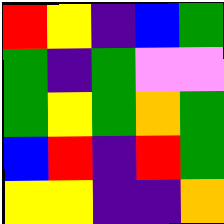[["red", "yellow", "indigo", "blue", "green"], ["green", "indigo", "green", "violet", "violet"], ["green", "yellow", "green", "orange", "green"], ["blue", "red", "indigo", "red", "green"], ["yellow", "yellow", "indigo", "indigo", "orange"]]